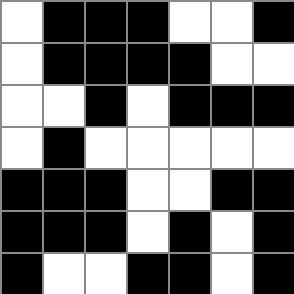[["white", "black", "black", "black", "white", "white", "black"], ["white", "black", "black", "black", "black", "white", "white"], ["white", "white", "black", "white", "black", "black", "black"], ["white", "black", "white", "white", "white", "white", "white"], ["black", "black", "black", "white", "white", "black", "black"], ["black", "black", "black", "white", "black", "white", "black"], ["black", "white", "white", "black", "black", "white", "black"]]